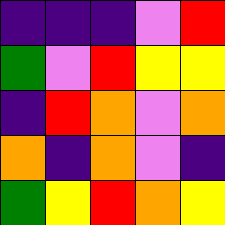[["indigo", "indigo", "indigo", "violet", "red"], ["green", "violet", "red", "yellow", "yellow"], ["indigo", "red", "orange", "violet", "orange"], ["orange", "indigo", "orange", "violet", "indigo"], ["green", "yellow", "red", "orange", "yellow"]]